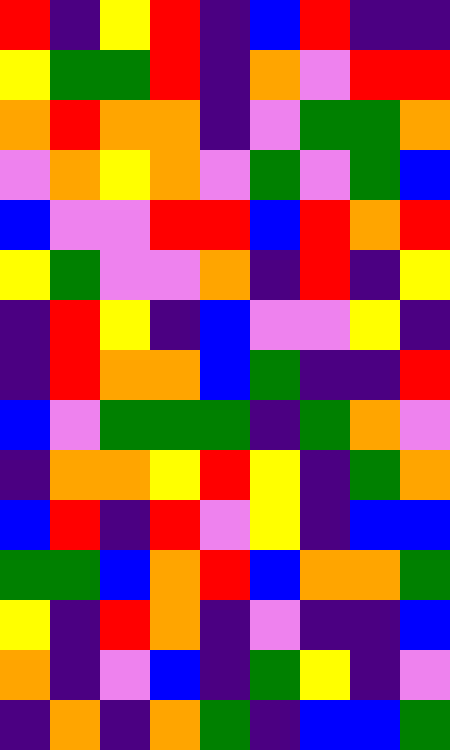[["red", "indigo", "yellow", "red", "indigo", "blue", "red", "indigo", "indigo"], ["yellow", "green", "green", "red", "indigo", "orange", "violet", "red", "red"], ["orange", "red", "orange", "orange", "indigo", "violet", "green", "green", "orange"], ["violet", "orange", "yellow", "orange", "violet", "green", "violet", "green", "blue"], ["blue", "violet", "violet", "red", "red", "blue", "red", "orange", "red"], ["yellow", "green", "violet", "violet", "orange", "indigo", "red", "indigo", "yellow"], ["indigo", "red", "yellow", "indigo", "blue", "violet", "violet", "yellow", "indigo"], ["indigo", "red", "orange", "orange", "blue", "green", "indigo", "indigo", "red"], ["blue", "violet", "green", "green", "green", "indigo", "green", "orange", "violet"], ["indigo", "orange", "orange", "yellow", "red", "yellow", "indigo", "green", "orange"], ["blue", "red", "indigo", "red", "violet", "yellow", "indigo", "blue", "blue"], ["green", "green", "blue", "orange", "red", "blue", "orange", "orange", "green"], ["yellow", "indigo", "red", "orange", "indigo", "violet", "indigo", "indigo", "blue"], ["orange", "indigo", "violet", "blue", "indigo", "green", "yellow", "indigo", "violet"], ["indigo", "orange", "indigo", "orange", "green", "indigo", "blue", "blue", "green"]]